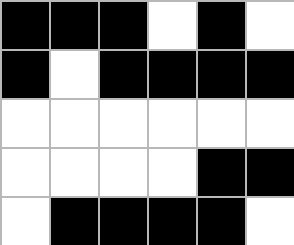[["black", "black", "black", "white", "black", "white"], ["black", "white", "black", "black", "black", "black"], ["white", "white", "white", "white", "white", "white"], ["white", "white", "white", "white", "black", "black"], ["white", "black", "black", "black", "black", "white"]]